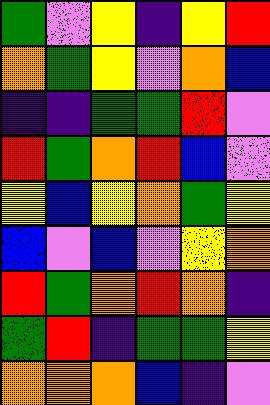[["green", "violet", "yellow", "indigo", "yellow", "red"], ["orange", "green", "yellow", "violet", "orange", "blue"], ["indigo", "indigo", "green", "green", "red", "violet"], ["red", "green", "orange", "red", "blue", "violet"], ["yellow", "blue", "yellow", "orange", "green", "yellow"], ["blue", "violet", "blue", "violet", "yellow", "orange"], ["red", "green", "orange", "red", "orange", "indigo"], ["green", "red", "indigo", "green", "green", "yellow"], ["orange", "orange", "orange", "blue", "indigo", "violet"]]